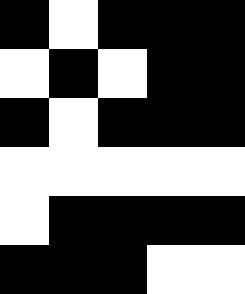[["black", "white", "black", "black", "black"], ["white", "black", "white", "black", "black"], ["black", "white", "black", "black", "black"], ["white", "white", "white", "white", "white"], ["white", "black", "black", "black", "black"], ["black", "black", "black", "white", "white"]]